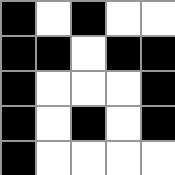[["black", "white", "black", "white", "white"], ["black", "black", "white", "black", "black"], ["black", "white", "white", "white", "black"], ["black", "white", "black", "white", "black"], ["black", "white", "white", "white", "white"]]